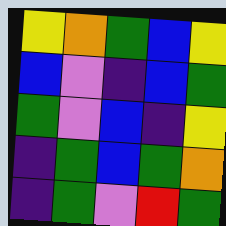[["yellow", "orange", "green", "blue", "yellow"], ["blue", "violet", "indigo", "blue", "green"], ["green", "violet", "blue", "indigo", "yellow"], ["indigo", "green", "blue", "green", "orange"], ["indigo", "green", "violet", "red", "green"]]